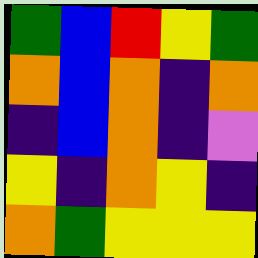[["green", "blue", "red", "yellow", "green"], ["orange", "blue", "orange", "indigo", "orange"], ["indigo", "blue", "orange", "indigo", "violet"], ["yellow", "indigo", "orange", "yellow", "indigo"], ["orange", "green", "yellow", "yellow", "yellow"]]